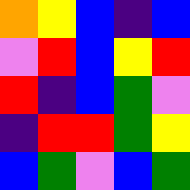[["orange", "yellow", "blue", "indigo", "blue"], ["violet", "red", "blue", "yellow", "red"], ["red", "indigo", "blue", "green", "violet"], ["indigo", "red", "red", "green", "yellow"], ["blue", "green", "violet", "blue", "green"]]